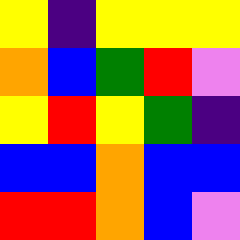[["yellow", "indigo", "yellow", "yellow", "yellow"], ["orange", "blue", "green", "red", "violet"], ["yellow", "red", "yellow", "green", "indigo"], ["blue", "blue", "orange", "blue", "blue"], ["red", "red", "orange", "blue", "violet"]]